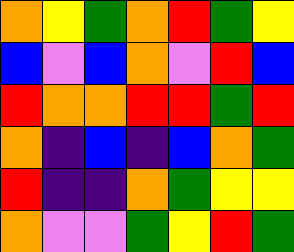[["orange", "yellow", "green", "orange", "red", "green", "yellow"], ["blue", "violet", "blue", "orange", "violet", "red", "blue"], ["red", "orange", "orange", "red", "red", "green", "red"], ["orange", "indigo", "blue", "indigo", "blue", "orange", "green"], ["red", "indigo", "indigo", "orange", "green", "yellow", "yellow"], ["orange", "violet", "violet", "green", "yellow", "red", "green"]]